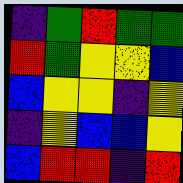[["indigo", "green", "red", "green", "green"], ["red", "green", "yellow", "yellow", "blue"], ["blue", "yellow", "yellow", "indigo", "yellow"], ["indigo", "yellow", "blue", "blue", "yellow"], ["blue", "red", "red", "indigo", "red"]]